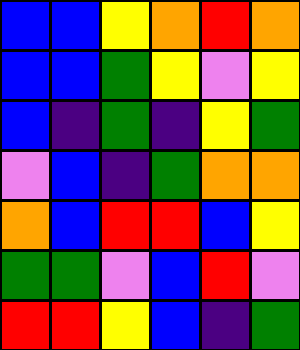[["blue", "blue", "yellow", "orange", "red", "orange"], ["blue", "blue", "green", "yellow", "violet", "yellow"], ["blue", "indigo", "green", "indigo", "yellow", "green"], ["violet", "blue", "indigo", "green", "orange", "orange"], ["orange", "blue", "red", "red", "blue", "yellow"], ["green", "green", "violet", "blue", "red", "violet"], ["red", "red", "yellow", "blue", "indigo", "green"]]